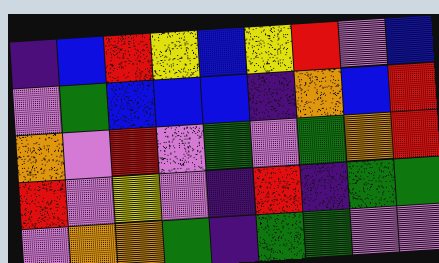[["indigo", "blue", "red", "yellow", "blue", "yellow", "red", "violet", "blue"], ["violet", "green", "blue", "blue", "blue", "indigo", "orange", "blue", "red"], ["orange", "violet", "red", "violet", "green", "violet", "green", "orange", "red"], ["red", "violet", "yellow", "violet", "indigo", "red", "indigo", "green", "green"], ["violet", "orange", "orange", "green", "indigo", "green", "green", "violet", "violet"]]